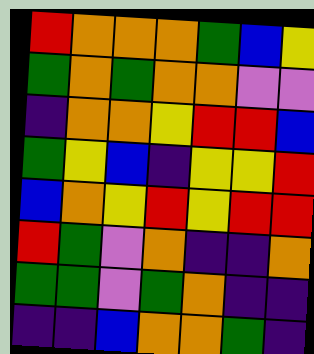[["red", "orange", "orange", "orange", "green", "blue", "yellow"], ["green", "orange", "green", "orange", "orange", "violet", "violet"], ["indigo", "orange", "orange", "yellow", "red", "red", "blue"], ["green", "yellow", "blue", "indigo", "yellow", "yellow", "red"], ["blue", "orange", "yellow", "red", "yellow", "red", "red"], ["red", "green", "violet", "orange", "indigo", "indigo", "orange"], ["green", "green", "violet", "green", "orange", "indigo", "indigo"], ["indigo", "indigo", "blue", "orange", "orange", "green", "indigo"]]